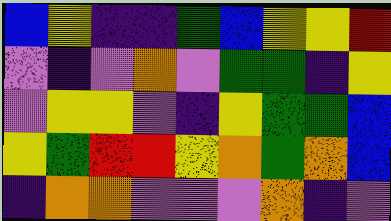[["blue", "yellow", "indigo", "indigo", "green", "blue", "yellow", "yellow", "red"], ["violet", "indigo", "violet", "orange", "violet", "green", "green", "indigo", "yellow"], ["violet", "yellow", "yellow", "violet", "indigo", "yellow", "green", "green", "blue"], ["yellow", "green", "red", "red", "yellow", "orange", "green", "orange", "blue"], ["indigo", "orange", "orange", "violet", "violet", "violet", "orange", "indigo", "violet"]]